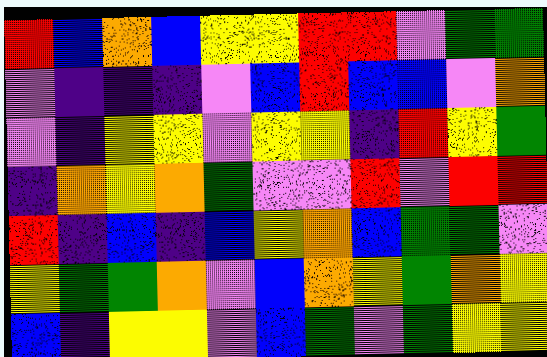[["red", "blue", "orange", "blue", "yellow", "yellow", "red", "red", "violet", "green", "green"], ["violet", "indigo", "indigo", "indigo", "violet", "blue", "red", "blue", "blue", "violet", "orange"], ["violet", "indigo", "yellow", "yellow", "violet", "yellow", "yellow", "indigo", "red", "yellow", "green"], ["indigo", "orange", "yellow", "orange", "green", "violet", "violet", "red", "violet", "red", "red"], ["red", "indigo", "blue", "indigo", "blue", "yellow", "orange", "blue", "green", "green", "violet"], ["yellow", "green", "green", "orange", "violet", "blue", "orange", "yellow", "green", "orange", "yellow"], ["blue", "indigo", "yellow", "yellow", "violet", "blue", "green", "violet", "green", "yellow", "yellow"]]